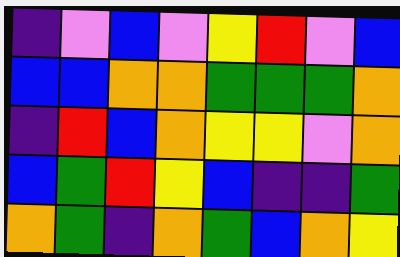[["indigo", "violet", "blue", "violet", "yellow", "red", "violet", "blue"], ["blue", "blue", "orange", "orange", "green", "green", "green", "orange"], ["indigo", "red", "blue", "orange", "yellow", "yellow", "violet", "orange"], ["blue", "green", "red", "yellow", "blue", "indigo", "indigo", "green"], ["orange", "green", "indigo", "orange", "green", "blue", "orange", "yellow"]]